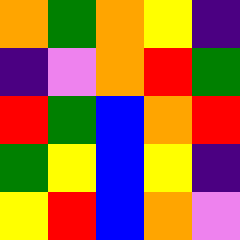[["orange", "green", "orange", "yellow", "indigo"], ["indigo", "violet", "orange", "red", "green"], ["red", "green", "blue", "orange", "red"], ["green", "yellow", "blue", "yellow", "indigo"], ["yellow", "red", "blue", "orange", "violet"]]